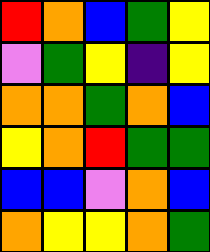[["red", "orange", "blue", "green", "yellow"], ["violet", "green", "yellow", "indigo", "yellow"], ["orange", "orange", "green", "orange", "blue"], ["yellow", "orange", "red", "green", "green"], ["blue", "blue", "violet", "orange", "blue"], ["orange", "yellow", "yellow", "orange", "green"]]